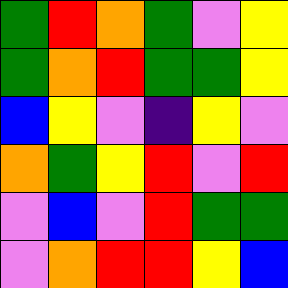[["green", "red", "orange", "green", "violet", "yellow"], ["green", "orange", "red", "green", "green", "yellow"], ["blue", "yellow", "violet", "indigo", "yellow", "violet"], ["orange", "green", "yellow", "red", "violet", "red"], ["violet", "blue", "violet", "red", "green", "green"], ["violet", "orange", "red", "red", "yellow", "blue"]]